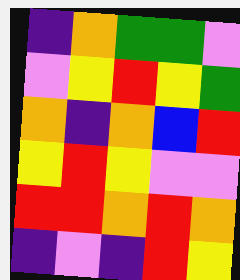[["indigo", "orange", "green", "green", "violet"], ["violet", "yellow", "red", "yellow", "green"], ["orange", "indigo", "orange", "blue", "red"], ["yellow", "red", "yellow", "violet", "violet"], ["red", "red", "orange", "red", "orange"], ["indigo", "violet", "indigo", "red", "yellow"]]